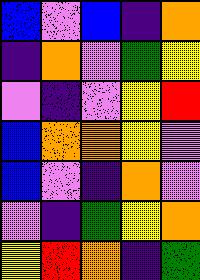[["blue", "violet", "blue", "indigo", "orange"], ["indigo", "orange", "violet", "green", "yellow"], ["violet", "indigo", "violet", "yellow", "red"], ["blue", "orange", "orange", "yellow", "violet"], ["blue", "violet", "indigo", "orange", "violet"], ["violet", "indigo", "green", "yellow", "orange"], ["yellow", "red", "orange", "indigo", "green"]]